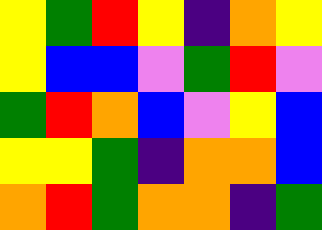[["yellow", "green", "red", "yellow", "indigo", "orange", "yellow"], ["yellow", "blue", "blue", "violet", "green", "red", "violet"], ["green", "red", "orange", "blue", "violet", "yellow", "blue"], ["yellow", "yellow", "green", "indigo", "orange", "orange", "blue"], ["orange", "red", "green", "orange", "orange", "indigo", "green"]]